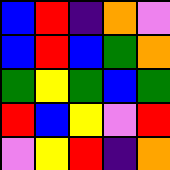[["blue", "red", "indigo", "orange", "violet"], ["blue", "red", "blue", "green", "orange"], ["green", "yellow", "green", "blue", "green"], ["red", "blue", "yellow", "violet", "red"], ["violet", "yellow", "red", "indigo", "orange"]]